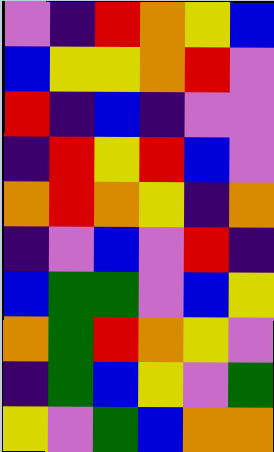[["violet", "indigo", "red", "orange", "yellow", "blue"], ["blue", "yellow", "yellow", "orange", "red", "violet"], ["red", "indigo", "blue", "indigo", "violet", "violet"], ["indigo", "red", "yellow", "red", "blue", "violet"], ["orange", "red", "orange", "yellow", "indigo", "orange"], ["indigo", "violet", "blue", "violet", "red", "indigo"], ["blue", "green", "green", "violet", "blue", "yellow"], ["orange", "green", "red", "orange", "yellow", "violet"], ["indigo", "green", "blue", "yellow", "violet", "green"], ["yellow", "violet", "green", "blue", "orange", "orange"]]